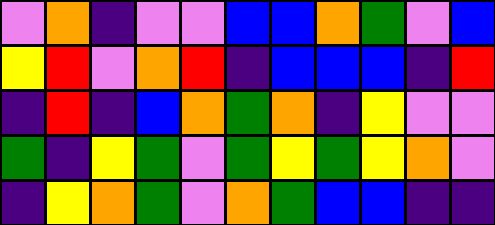[["violet", "orange", "indigo", "violet", "violet", "blue", "blue", "orange", "green", "violet", "blue"], ["yellow", "red", "violet", "orange", "red", "indigo", "blue", "blue", "blue", "indigo", "red"], ["indigo", "red", "indigo", "blue", "orange", "green", "orange", "indigo", "yellow", "violet", "violet"], ["green", "indigo", "yellow", "green", "violet", "green", "yellow", "green", "yellow", "orange", "violet"], ["indigo", "yellow", "orange", "green", "violet", "orange", "green", "blue", "blue", "indigo", "indigo"]]